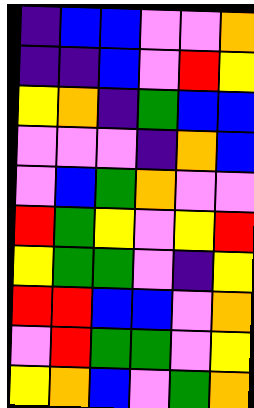[["indigo", "blue", "blue", "violet", "violet", "orange"], ["indigo", "indigo", "blue", "violet", "red", "yellow"], ["yellow", "orange", "indigo", "green", "blue", "blue"], ["violet", "violet", "violet", "indigo", "orange", "blue"], ["violet", "blue", "green", "orange", "violet", "violet"], ["red", "green", "yellow", "violet", "yellow", "red"], ["yellow", "green", "green", "violet", "indigo", "yellow"], ["red", "red", "blue", "blue", "violet", "orange"], ["violet", "red", "green", "green", "violet", "yellow"], ["yellow", "orange", "blue", "violet", "green", "orange"]]